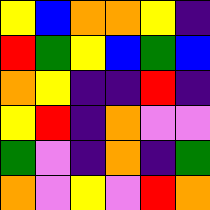[["yellow", "blue", "orange", "orange", "yellow", "indigo"], ["red", "green", "yellow", "blue", "green", "blue"], ["orange", "yellow", "indigo", "indigo", "red", "indigo"], ["yellow", "red", "indigo", "orange", "violet", "violet"], ["green", "violet", "indigo", "orange", "indigo", "green"], ["orange", "violet", "yellow", "violet", "red", "orange"]]